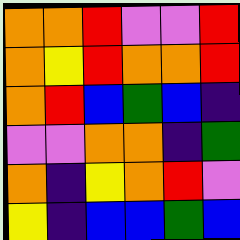[["orange", "orange", "red", "violet", "violet", "red"], ["orange", "yellow", "red", "orange", "orange", "red"], ["orange", "red", "blue", "green", "blue", "indigo"], ["violet", "violet", "orange", "orange", "indigo", "green"], ["orange", "indigo", "yellow", "orange", "red", "violet"], ["yellow", "indigo", "blue", "blue", "green", "blue"]]